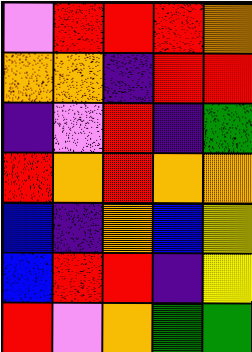[["violet", "red", "red", "red", "orange"], ["orange", "orange", "indigo", "red", "red"], ["indigo", "violet", "red", "indigo", "green"], ["red", "orange", "red", "orange", "orange"], ["blue", "indigo", "orange", "blue", "yellow"], ["blue", "red", "red", "indigo", "yellow"], ["red", "violet", "orange", "green", "green"]]